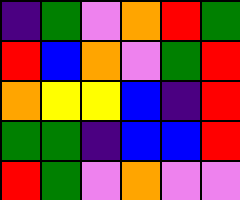[["indigo", "green", "violet", "orange", "red", "green"], ["red", "blue", "orange", "violet", "green", "red"], ["orange", "yellow", "yellow", "blue", "indigo", "red"], ["green", "green", "indigo", "blue", "blue", "red"], ["red", "green", "violet", "orange", "violet", "violet"]]